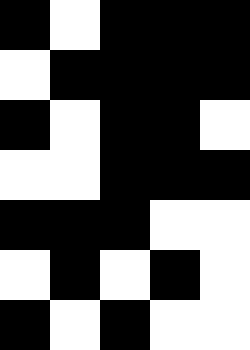[["black", "white", "black", "black", "black"], ["white", "black", "black", "black", "black"], ["black", "white", "black", "black", "white"], ["white", "white", "black", "black", "black"], ["black", "black", "black", "white", "white"], ["white", "black", "white", "black", "white"], ["black", "white", "black", "white", "white"]]